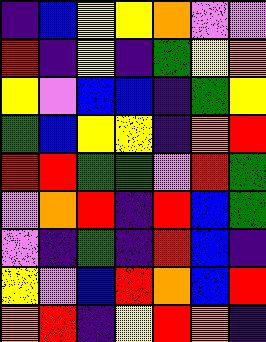[["indigo", "blue", "yellow", "yellow", "orange", "violet", "violet"], ["red", "indigo", "yellow", "indigo", "green", "yellow", "orange"], ["yellow", "violet", "blue", "blue", "indigo", "green", "yellow"], ["green", "blue", "yellow", "yellow", "indigo", "orange", "red"], ["red", "red", "green", "green", "violet", "red", "green"], ["violet", "orange", "red", "indigo", "red", "blue", "green"], ["violet", "indigo", "green", "indigo", "red", "blue", "indigo"], ["yellow", "violet", "blue", "red", "orange", "blue", "red"], ["orange", "red", "indigo", "yellow", "red", "orange", "indigo"]]